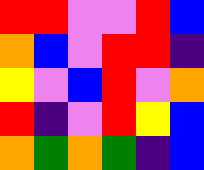[["red", "red", "violet", "violet", "red", "blue"], ["orange", "blue", "violet", "red", "red", "indigo"], ["yellow", "violet", "blue", "red", "violet", "orange"], ["red", "indigo", "violet", "red", "yellow", "blue"], ["orange", "green", "orange", "green", "indigo", "blue"]]